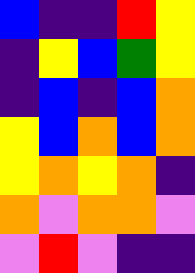[["blue", "indigo", "indigo", "red", "yellow"], ["indigo", "yellow", "blue", "green", "yellow"], ["indigo", "blue", "indigo", "blue", "orange"], ["yellow", "blue", "orange", "blue", "orange"], ["yellow", "orange", "yellow", "orange", "indigo"], ["orange", "violet", "orange", "orange", "violet"], ["violet", "red", "violet", "indigo", "indigo"]]